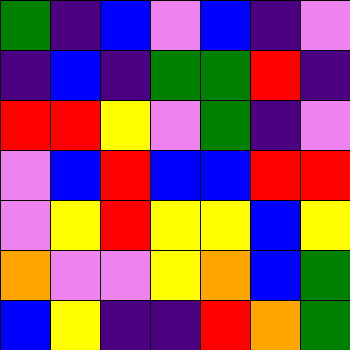[["green", "indigo", "blue", "violet", "blue", "indigo", "violet"], ["indigo", "blue", "indigo", "green", "green", "red", "indigo"], ["red", "red", "yellow", "violet", "green", "indigo", "violet"], ["violet", "blue", "red", "blue", "blue", "red", "red"], ["violet", "yellow", "red", "yellow", "yellow", "blue", "yellow"], ["orange", "violet", "violet", "yellow", "orange", "blue", "green"], ["blue", "yellow", "indigo", "indigo", "red", "orange", "green"]]